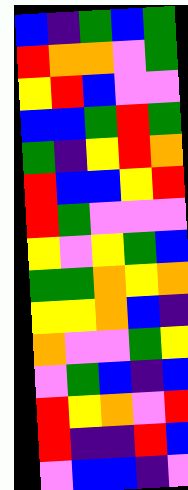[["blue", "indigo", "green", "blue", "green"], ["red", "orange", "orange", "violet", "green"], ["yellow", "red", "blue", "violet", "violet"], ["blue", "blue", "green", "red", "green"], ["green", "indigo", "yellow", "red", "orange"], ["red", "blue", "blue", "yellow", "red"], ["red", "green", "violet", "violet", "violet"], ["yellow", "violet", "yellow", "green", "blue"], ["green", "green", "orange", "yellow", "orange"], ["yellow", "yellow", "orange", "blue", "indigo"], ["orange", "violet", "violet", "green", "yellow"], ["violet", "green", "blue", "indigo", "blue"], ["red", "yellow", "orange", "violet", "red"], ["red", "indigo", "indigo", "red", "blue"], ["violet", "blue", "blue", "indigo", "violet"]]